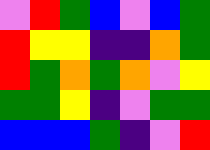[["violet", "red", "green", "blue", "violet", "blue", "green"], ["red", "yellow", "yellow", "indigo", "indigo", "orange", "green"], ["red", "green", "orange", "green", "orange", "violet", "yellow"], ["green", "green", "yellow", "indigo", "violet", "green", "green"], ["blue", "blue", "blue", "green", "indigo", "violet", "red"]]